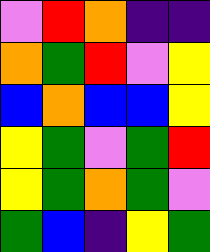[["violet", "red", "orange", "indigo", "indigo"], ["orange", "green", "red", "violet", "yellow"], ["blue", "orange", "blue", "blue", "yellow"], ["yellow", "green", "violet", "green", "red"], ["yellow", "green", "orange", "green", "violet"], ["green", "blue", "indigo", "yellow", "green"]]